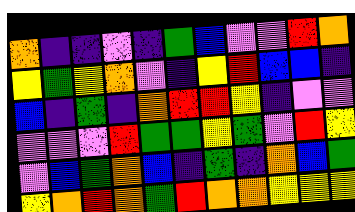[["orange", "indigo", "indigo", "violet", "indigo", "green", "blue", "violet", "violet", "red", "orange"], ["yellow", "green", "yellow", "orange", "violet", "indigo", "yellow", "red", "blue", "blue", "indigo"], ["blue", "indigo", "green", "indigo", "orange", "red", "red", "yellow", "indigo", "violet", "violet"], ["violet", "violet", "violet", "red", "green", "green", "yellow", "green", "violet", "red", "yellow"], ["violet", "blue", "green", "orange", "blue", "indigo", "green", "indigo", "orange", "blue", "green"], ["yellow", "orange", "red", "orange", "green", "red", "orange", "orange", "yellow", "yellow", "yellow"]]